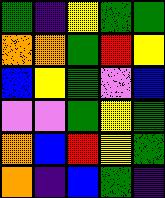[["green", "indigo", "yellow", "green", "green"], ["orange", "orange", "green", "red", "yellow"], ["blue", "yellow", "green", "violet", "blue"], ["violet", "violet", "green", "yellow", "green"], ["orange", "blue", "red", "yellow", "green"], ["orange", "indigo", "blue", "green", "indigo"]]